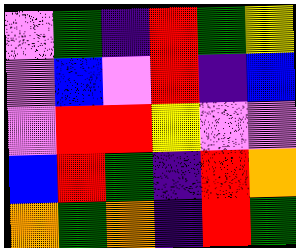[["violet", "green", "indigo", "red", "green", "yellow"], ["violet", "blue", "violet", "red", "indigo", "blue"], ["violet", "red", "red", "yellow", "violet", "violet"], ["blue", "red", "green", "indigo", "red", "orange"], ["orange", "green", "orange", "indigo", "red", "green"]]